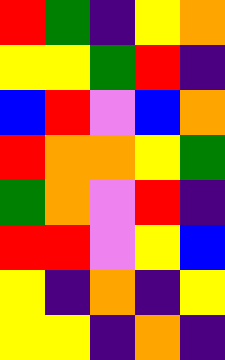[["red", "green", "indigo", "yellow", "orange"], ["yellow", "yellow", "green", "red", "indigo"], ["blue", "red", "violet", "blue", "orange"], ["red", "orange", "orange", "yellow", "green"], ["green", "orange", "violet", "red", "indigo"], ["red", "red", "violet", "yellow", "blue"], ["yellow", "indigo", "orange", "indigo", "yellow"], ["yellow", "yellow", "indigo", "orange", "indigo"]]